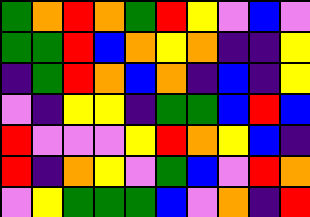[["green", "orange", "red", "orange", "green", "red", "yellow", "violet", "blue", "violet"], ["green", "green", "red", "blue", "orange", "yellow", "orange", "indigo", "indigo", "yellow"], ["indigo", "green", "red", "orange", "blue", "orange", "indigo", "blue", "indigo", "yellow"], ["violet", "indigo", "yellow", "yellow", "indigo", "green", "green", "blue", "red", "blue"], ["red", "violet", "violet", "violet", "yellow", "red", "orange", "yellow", "blue", "indigo"], ["red", "indigo", "orange", "yellow", "violet", "green", "blue", "violet", "red", "orange"], ["violet", "yellow", "green", "green", "green", "blue", "violet", "orange", "indigo", "red"]]